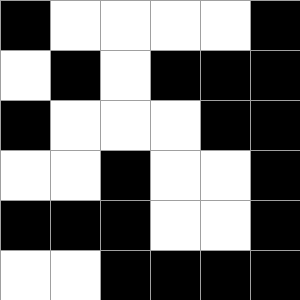[["black", "white", "white", "white", "white", "black"], ["white", "black", "white", "black", "black", "black"], ["black", "white", "white", "white", "black", "black"], ["white", "white", "black", "white", "white", "black"], ["black", "black", "black", "white", "white", "black"], ["white", "white", "black", "black", "black", "black"]]